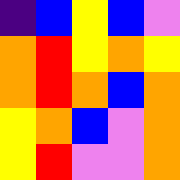[["indigo", "blue", "yellow", "blue", "violet"], ["orange", "red", "yellow", "orange", "yellow"], ["orange", "red", "orange", "blue", "orange"], ["yellow", "orange", "blue", "violet", "orange"], ["yellow", "red", "violet", "violet", "orange"]]